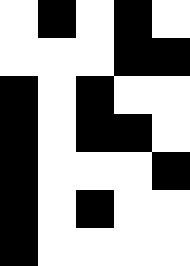[["white", "black", "white", "black", "white"], ["white", "white", "white", "black", "black"], ["black", "white", "black", "white", "white"], ["black", "white", "black", "black", "white"], ["black", "white", "white", "white", "black"], ["black", "white", "black", "white", "white"], ["black", "white", "white", "white", "white"]]